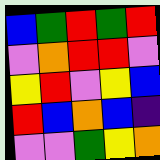[["blue", "green", "red", "green", "red"], ["violet", "orange", "red", "red", "violet"], ["yellow", "red", "violet", "yellow", "blue"], ["red", "blue", "orange", "blue", "indigo"], ["violet", "violet", "green", "yellow", "orange"]]